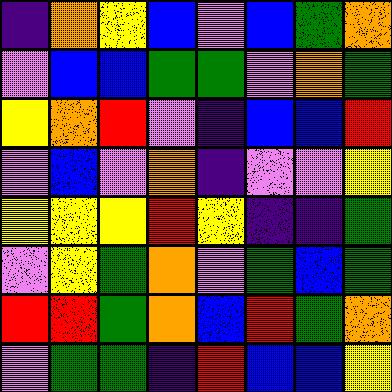[["indigo", "orange", "yellow", "blue", "violet", "blue", "green", "orange"], ["violet", "blue", "blue", "green", "green", "violet", "orange", "green"], ["yellow", "orange", "red", "violet", "indigo", "blue", "blue", "red"], ["violet", "blue", "violet", "orange", "indigo", "violet", "violet", "yellow"], ["yellow", "yellow", "yellow", "red", "yellow", "indigo", "indigo", "green"], ["violet", "yellow", "green", "orange", "violet", "green", "blue", "green"], ["red", "red", "green", "orange", "blue", "red", "green", "orange"], ["violet", "green", "green", "indigo", "red", "blue", "blue", "yellow"]]